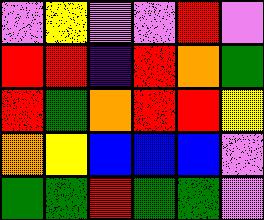[["violet", "yellow", "violet", "violet", "red", "violet"], ["red", "red", "indigo", "red", "orange", "green"], ["red", "green", "orange", "red", "red", "yellow"], ["orange", "yellow", "blue", "blue", "blue", "violet"], ["green", "green", "red", "green", "green", "violet"]]